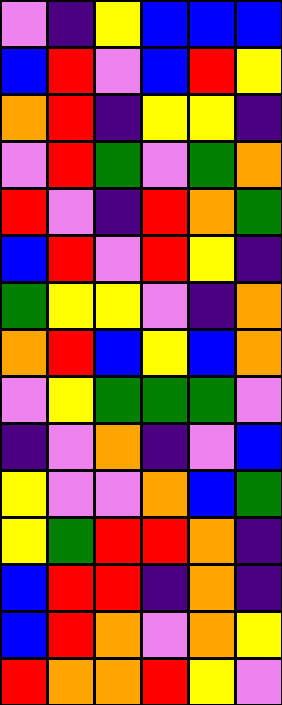[["violet", "indigo", "yellow", "blue", "blue", "blue"], ["blue", "red", "violet", "blue", "red", "yellow"], ["orange", "red", "indigo", "yellow", "yellow", "indigo"], ["violet", "red", "green", "violet", "green", "orange"], ["red", "violet", "indigo", "red", "orange", "green"], ["blue", "red", "violet", "red", "yellow", "indigo"], ["green", "yellow", "yellow", "violet", "indigo", "orange"], ["orange", "red", "blue", "yellow", "blue", "orange"], ["violet", "yellow", "green", "green", "green", "violet"], ["indigo", "violet", "orange", "indigo", "violet", "blue"], ["yellow", "violet", "violet", "orange", "blue", "green"], ["yellow", "green", "red", "red", "orange", "indigo"], ["blue", "red", "red", "indigo", "orange", "indigo"], ["blue", "red", "orange", "violet", "orange", "yellow"], ["red", "orange", "orange", "red", "yellow", "violet"]]